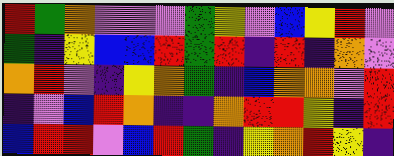[["red", "green", "orange", "violet", "violet", "violet", "green", "yellow", "violet", "blue", "yellow", "red", "violet"], ["green", "indigo", "yellow", "blue", "blue", "red", "green", "red", "indigo", "red", "indigo", "orange", "violet"], ["orange", "red", "violet", "indigo", "yellow", "orange", "green", "indigo", "blue", "orange", "orange", "violet", "red"], ["indigo", "violet", "blue", "red", "orange", "indigo", "indigo", "orange", "red", "red", "yellow", "indigo", "red"], ["blue", "red", "red", "violet", "blue", "red", "green", "indigo", "yellow", "orange", "red", "yellow", "indigo"]]